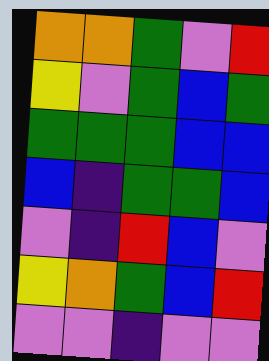[["orange", "orange", "green", "violet", "red"], ["yellow", "violet", "green", "blue", "green"], ["green", "green", "green", "blue", "blue"], ["blue", "indigo", "green", "green", "blue"], ["violet", "indigo", "red", "blue", "violet"], ["yellow", "orange", "green", "blue", "red"], ["violet", "violet", "indigo", "violet", "violet"]]